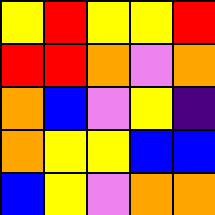[["yellow", "red", "yellow", "yellow", "red"], ["red", "red", "orange", "violet", "orange"], ["orange", "blue", "violet", "yellow", "indigo"], ["orange", "yellow", "yellow", "blue", "blue"], ["blue", "yellow", "violet", "orange", "orange"]]